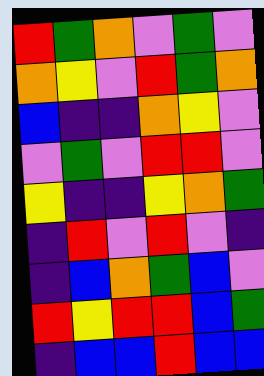[["red", "green", "orange", "violet", "green", "violet"], ["orange", "yellow", "violet", "red", "green", "orange"], ["blue", "indigo", "indigo", "orange", "yellow", "violet"], ["violet", "green", "violet", "red", "red", "violet"], ["yellow", "indigo", "indigo", "yellow", "orange", "green"], ["indigo", "red", "violet", "red", "violet", "indigo"], ["indigo", "blue", "orange", "green", "blue", "violet"], ["red", "yellow", "red", "red", "blue", "green"], ["indigo", "blue", "blue", "red", "blue", "blue"]]